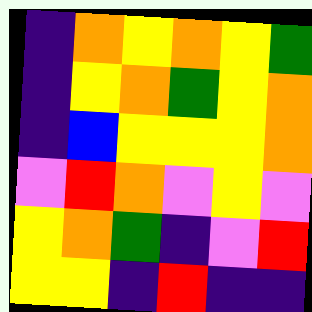[["indigo", "orange", "yellow", "orange", "yellow", "green"], ["indigo", "yellow", "orange", "green", "yellow", "orange"], ["indigo", "blue", "yellow", "yellow", "yellow", "orange"], ["violet", "red", "orange", "violet", "yellow", "violet"], ["yellow", "orange", "green", "indigo", "violet", "red"], ["yellow", "yellow", "indigo", "red", "indigo", "indigo"]]